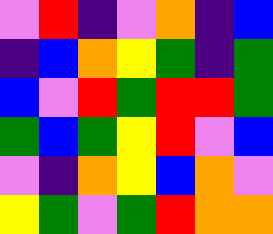[["violet", "red", "indigo", "violet", "orange", "indigo", "blue"], ["indigo", "blue", "orange", "yellow", "green", "indigo", "green"], ["blue", "violet", "red", "green", "red", "red", "green"], ["green", "blue", "green", "yellow", "red", "violet", "blue"], ["violet", "indigo", "orange", "yellow", "blue", "orange", "violet"], ["yellow", "green", "violet", "green", "red", "orange", "orange"]]